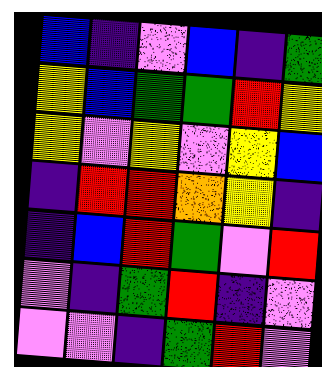[["blue", "indigo", "violet", "blue", "indigo", "green"], ["yellow", "blue", "green", "green", "red", "yellow"], ["yellow", "violet", "yellow", "violet", "yellow", "blue"], ["indigo", "red", "red", "orange", "yellow", "indigo"], ["indigo", "blue", "red", "green", "violet", "red"], ["violet", "indigo", "green", "red", "indigo", "violet"], ["violet", "violet", "indigo", "green", "red", "violet"]]